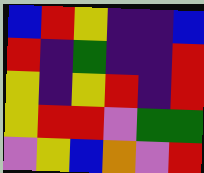[["blue", "red", "yellow", "indigo", "indigo", "blue"], ["red", "indigo", "green", "indigo", "indigo", "red"], ["yellow", "indigo", "yellow", "red", "indigo", "red"], ["yellow", "red", "red", "violet", "green", "green"], ["violet", "yellow", "blue", "orange", "violet", "red"]]